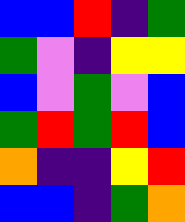[["blue", "blue", "red", "indigo", "green"], ["green", "violet", "indigo", "yellow", "yellow"], ["blue", "violet", "green", "violet", "blue"], ["green", "red", "green", "red", "blue"], ["orange", "indigo", "indigo", "yellow", "red"], ["blue", "blue", "indigo", "green", "orange"]]